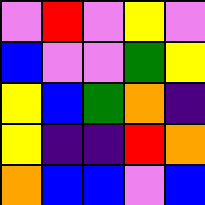[["violet", "red", "violet", "yellow", "violet"], ["blue", "violet", "violet", "green", "yellow"], ["yellow", "blue", "green", "orange", "indigo"], ["yellow", "indigo", "indigo", "red", "orange"], ["orange", "blue", "blue", "violet", "blue"]]